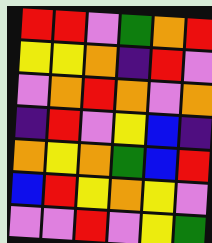[["red", "red", "violet", "green", "orange", "red"], ["yellow", "yellow", "orange", "indigo", "red", "violet"], ["violet", "orange", "red", "orange", "violet", "orange"], ["indigo", "red", "violet", "yellow", "blue", "indigo"], ["orange", "yellow", "orange", "green", "blue", "red"], ["blue", "red", "yellow", "orange", "yellow", "violet"], ["violet", "violet", "red", "violet", "yellow", "green"]]